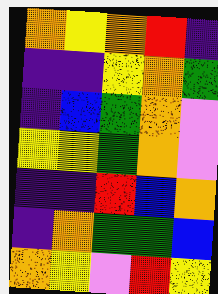[["orange", "yellow", "orange", "red", "indigo"], ["indigo", "indigo", "yellow", "orange", "green"], ["indigo", "blue", "green", "orange", "violet"], ["yellow", "yellow", "green", "orange", "violet"], ["indigo", "indigo", "red", "blue", "orange"], ["indigo", "orange", "green", "green", "blue"], ["orange", "yellow", "violet", "red", "yellow"]]